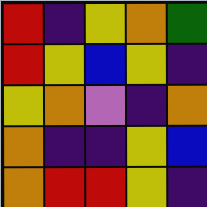[["red", "indigo", "yellow", "orange", "green"], ["red", "yellow", "blue", "yellow", "indigo"], ["yellow", "orange", "violet", "indigo", "orange"], ["orange", "indigo", "indigo", "yellow", "blue"], ["orange", "red", "red", "yellow", "indigo"]]